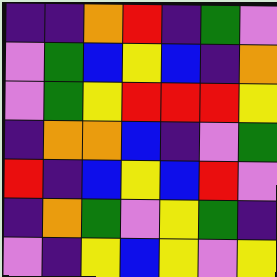[["indigo", "indigo", "orange", "red", "indigo", "green", "violet"], ["violet", "green", "blue", "yellow", "blue", "indigo", "orange"], ["violet", "green", "yellow", "red", "red", "red", "yellow"], ["indigo", "orange", "orange", "blue", "indigo", "violet", "green"], ["red", "indigo", "blue", "yellow", "blue", "red", "violet"], ["indigo", "orange", "green", "violet", "yellow", "green", "indigo"], ["violet", "indigo", "yellow", "blue", "yellow", "violet", "yellow"]]